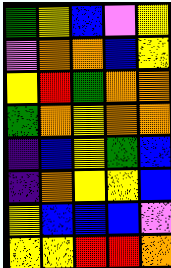[["green", "yellow", "blue", "violet", "yellow"], ["violet", "orange", "orange", "blue", "yellow"], ["yellow", "red", "green", "orange", "orange"], ["green", "orange", "yellow", "orange", "orange"], ["indigo", "blue", "yellow", "green", "blue"], ["indigo", "orange", "yellow", "yellow", "blue"], ["yellow", "blue", "blue", "blue", "violet"], ["yellow", "yellow", "red", "red", "orange"]]